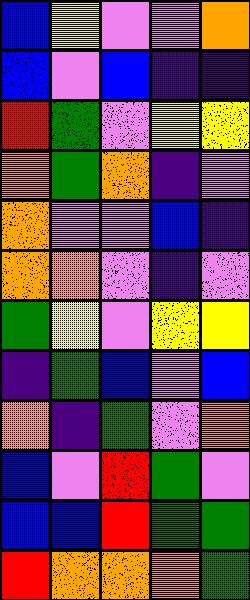[["blue", "yellow", "violet", "violet", "orange"], ["blue", "violet", "blue", "indigo", "indigo"], ["red", "green", "violet", "yellow", "yellow"], ["orange", "green", "orange", "indigo", "violet"], ["orange", "violet", "violet", "blue", "indigo"], ["orange", "orange", "violet", "indigo", "violet"], ["green", "yellow", "violet", "yellow", "yellow"], ["indigo", "green", "blue", "violet", "blue"], ["orange", "indigo", "green", "violet", "orange"], ["blue", "violet", "red", "green", "violet"], ["blue", "blue", "red", "green", "green"], ["red", "orange", "orange", "orange", "green"]]